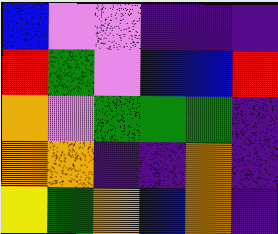[["blue", "violet", "violet", "indigo", "indigo", "indigo"], ["red", "green", "violet", "blue", "blue", "red"], ["orange", "violet", "green", "green", "green", "indigo"], ["orange", "orange", "indigo", "indigo", "orange", "indigo"], ["yellow", "green", "orange", "blue", "orange", "indigo"]]